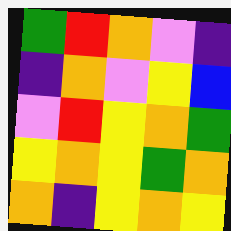[["green", "red", "orange", "violet", "indigo"], ["indigo", "orange", "violet", "yellow", "blue"], ["violet", "red", "yellow", "orange", "green"], ["yellow", "orange", "yellow", "green", "orange"], ["orange", "indigo", "yellow", "orange", "yellow"]]